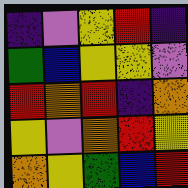[["indigo", "violet", "yellow", "red", "indigo"], ["green", "blue", "yellow", "yellow", "violet"], ["red", "orange", "red", "indigo", "orange"], ["yellow", "violet", "orange", "red", "yellow"], ["orange", "yellow", "green", "blue", "red"]]